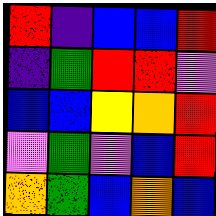[["red", "indigo", "blue", "blue", "red"], ["indigo", "green", "red", "red", "violet"], ["blue", "blue", "yellow", "orange", "red"], ["violet", "green", "violet", "blue", "red"], ["orange", "green", "blue", "orange", "blue"]]